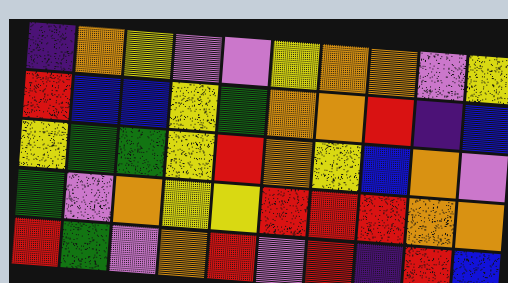[["indigo", "orange", "yellow", "violet", "violet", "yellow", "orange", "orange", "violet", "yellow"], ["red", "blue", "blue", "yellow", "green", "orange", "orange", "red", "indigo", "blue"], ["yellow", "green", "green", "yellow", "red", "orange", "yellow", "blue", "orange", "violet"], ["green", "violet", "orange", "yellow", "yellow", "red", "red", "red", "orange", "orange"], ["red", "green", "violet", "orange", "red", "violet", "red", "indigo", "red", "blue"]]